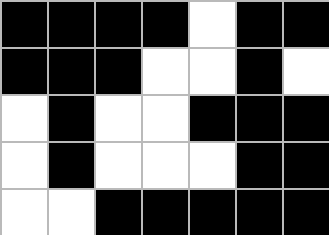[["black", "black", "black", "black", "white", "black", "black"], ["black", "black", "black", "white", "white", "black", "white"], ["white", "black", "white", "white", "black", "black", "black"], ["white", "black", "white", "white", "white", "black", "black"], ["white", "white", "black", "black", "black", "black", "black"]]